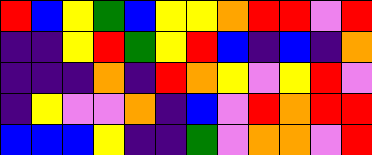[["red", "blue", "yellow", "green", "blue", "yellow", "yellow", "orange", "red", "red", "violet", "red"], ["indigo", "indigo", "yellow", "red", "green", "yellow", "red", "blue", "indigo", "blue", "indigo", "orange"], ["indigo", "indigo", "indigo", "orange", "indigo", "red", "orange", "yellow", "violet", "yellow", "red", "violet"], ["indigo", "yellow", "violet", "violet", "orange", "indigo", "blue", "violet", "red", "orange", "red", "red"], ["blue", "blue", "blue", "yellow", "indigo", "indigo", "green", "violet", "orange", "orange", "violet", "red"]]